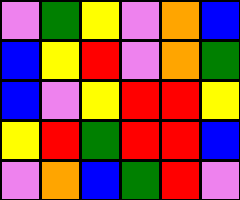[["violet", "green", "yellow", "violet", "orange", "blue"], ["blue", "yellow", "red", "violet", "orange", "green"], ["blue", "violet", "yellow", "red", "red", "yellow"], ["yellow", "red", "green", "red", "red", "blue"], ["violet", "orange", "blue", "green", "red", "violet"]]